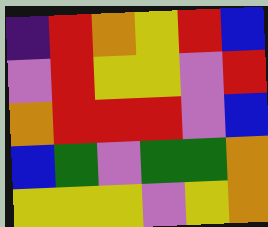[["indigo", "red", "orange", "yellow", "red", "blue"], ["violet", "red", "yellow", "yellow", "violet", "red"], ["orange", "red", "red", "red", "violet", "blue"], ["blue", "green", "violet", "green", "green", "orange"], ["yellow", "yellow", "yellow", "violet", "yellow", "orange"]]